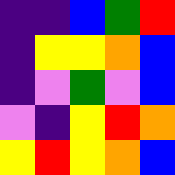[["indigo", "indigo", "blue", "green", "red"], ["indigo", "yellow", "yellow", "orange", "blue"], ["indigo", "violet", "green", "violet", "blue"], ["violet", "indigo", "yellow", "red", "orange"], ["yellow", "red", "yellow", "orange", "blue"]]